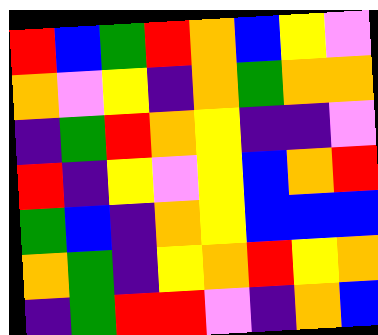[["red", "blue", "green", "red", "orange", "blue", "yellow", "violet"], ["orange", "violet", "yellow", "indigo", "orange", "green", "orange", "orange"], ["indigo", "green", "red", "orange", "yellow", "indigo", "indigo", "violet"], ["red", "indigo", "yellow", "violet", "yellow", "blue", "orange", "red"], ["green", "blue", "indigo", "orange", "yellow", "blue", "blue", "blue"], ["orange", "green", "indigo", "yellow", "orange", "red", "yellow", "orange"], ["indigo", "green", "red", "red", "violet", "indigo", "orange", "blue"]]